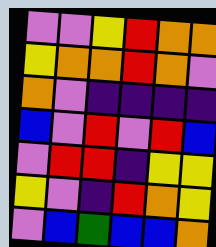[["violet", "violet", "yellow", "red", "orange", "orange"], ["yellow", "orange", "orange", "red", "orange", "violet"], ["orange", "violet", "indigo", "indigo", "indigo", "indigo"], ["blue", "violet", "red", "violet", "red", "blue"], ["violet", "red", "red", "indigo", "yellow", "yellow"], ["yellow", "violet", "indigo", "red", "orange", "yellow"], ["violet", "blue", "green", "blue", "blue", "orange"]]